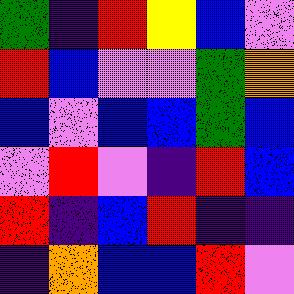[["green", "indigo", "red", "yellow", "blue", "violet"], ["red", "blue", "violet", "violet", "green", "orange"], ["blue", "violet", "blue", "blue", "green", "blue"], ["violet", "red", "violet", "indigo", "red", "blue"], ["red", "indigo", "blue", "red", "indigo", "indigo"], ["indigo", "orange", "blue", "blue", "red", "violet"]]